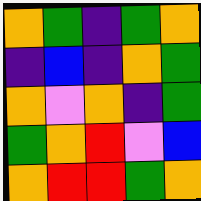[["orange", "green", "indigo", "green", "orange"], ["indigo", "blue", "indigo", "orange", "green"], ["orange", "violet", "orange", "indigo", "green"], ["green", "orange", "red", "violet", "blue"], ["orange", "red", "red", "green", "orange"]]